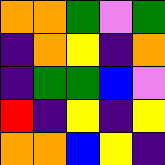[["orange", "orange", "green", "violet", "green"], ["indigo", "orange", "yellow", "indigo", "orange"], ["indigo", "green", "green", "blue", "violet"], ["red", "indigo", "yellow", "indigo", "yellow"], ["orange", "orange", "blue", "yellow", "indigo"]]